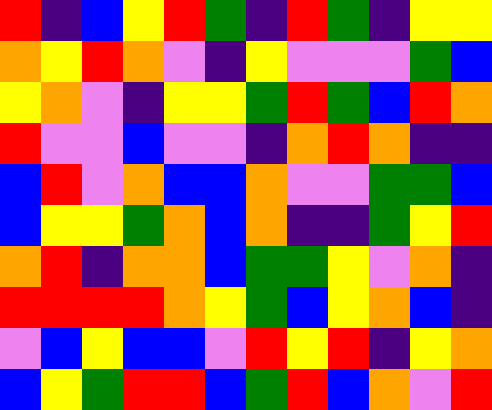[["red", "indigo", "blue", "yellow", "red", "green", "indigo", "red", "green", "indigo", "yellow", "yellow"], ["orange", "yellow", "red", "orange", "violet", "indigo", "yellow", "violet", "violet", "violet", "green", "blue"], ["yellow", "orange", "violet", "indigo", "yellow", "yellow", "green", "red", "green", "blue", "red", "orange"], ["red", "violet", "violet", "blue", "violet", "violet", "indigo", "orange", "red", "orange", "indigo", "indigo"], ["blue", "red", "violet", "orange", "blue", "blue", "orange", "violet", "violet", "green", "green", "blue"], ["blue", "yellow", "yellow", "green", "orange", "blue", "orange", "indigo", "indigo", "green", "yellow", "red"], ["orange", "red", "indigo", "orange", "orange", "blue", "green", "green", "yellow", "violet", "orange", "indigo"], ["red", "red", "red", "red", "orange", "yellow", "green", "blue", "yellow", "orange", "blue", "indigo"], ["violet", "blue", "yellow", "blue", "blue", "violet", "red", "yellow", "red", "indigo", "yellow", "orange"], ["blue", "yellow", "green", "red", "red", "blue", "green", "red", "blue", "orange", "violet", "red"]]